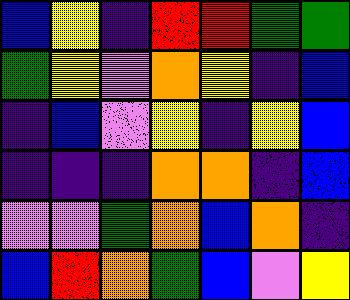[["blue", "yellow", "indigo", "red", "red", "green", "green"], ["green", "yellow", "violet", "orange", "yellow", "indigo", "blue"], ["indigo", "blue", "violet", "yellow", "indigo", "yellow", "blue"], ["indigo", "indigo", "indigo", "orange", "orange", "indigo", "blue"], ["violet", "violet", "green", "orange", "blue", "orange", "indigo"], ["blue", "red", "orange", "green", "blue", "violet", "yellow"]]